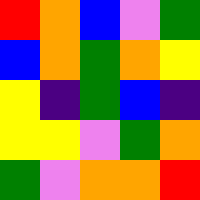[["red", "orange", "blue", "violet", "green"], ["blue", "orange", "green", "orange", "yellow"], ["yellow", "indigo", "green", "blue", "indigo"], ["yellow", "yellow", "violet", "green", "orange"], ["green", "violet", "orange", "orange", "red"]]